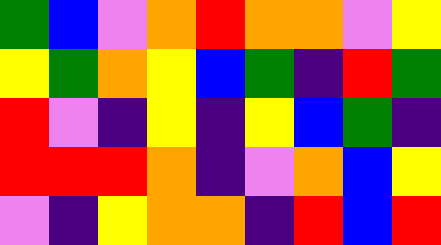[["green", "blue", "violet", "orange", "red", "orange", "orange", "violet", "yellow"], ["yellow", "green", "orange", "yellow", "blue", "green", "indigo", "red", "green"], ["red", "violet", "indigo", "yellow", "indigo", "yellow", "blue", "green", "indigo"], ["red", "red", "red", "orange", "indigo", "violet", "orange", "blue", "yellow"], ["violet", "indigo", "yellow", "orange", "orange", "indigo", "red", "blue", "red"]]